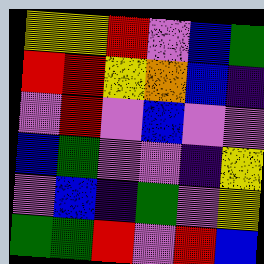[["yellow", "yellow", "red", "violet", "blue", "green"], ["red", "red", "yellow", "orange", "blue", "indigo"], ["violet", "red", "violet", "blue", "violet", "violet"], ["blue", "green", "violet", "violet", "indigo", "yellow"], ["violet", "blue", "indigo", "green", "violet", "yellow"], ["green", "green", "red", "violet", "red", "blue"]]